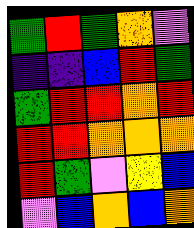[["green", "red", "green", "orange", "violet"], ["indigo", "indigo", "blue", "red", "green"], ["green", "red", "red", "orange", "red"], ["red", "red", "orange", "orange", "orange"], ["red", "green", "violet", "yellow", "blue"], ["violet", "blue", "orange", "blue", "orange"]]